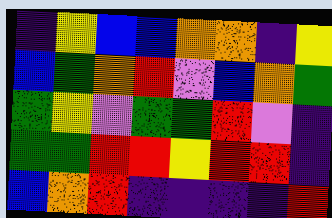[["indigo", "yellow", "blue", "blue", "orange", "orange", "indigo", "yellow"], ["blue", "green", "orange", "red", "violet", "blue", "orange", "green"], ["green", "yellow", "violet", "green", "green", "red", "violet", "indigo"], ["green", "green", "red", "red", "yellow", "red", "red", "indigo"], ["blue", "orange", "red", "indigo", "indigo", "indigo", "indigo", "red"]]